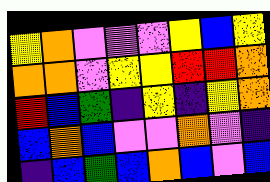[["yellow", "orange", "violet", "violet", "violet", "yellow", "blue", "yellow"], ["orange", "orange", "violet", "yellow", "yellow", "red", "red", "orange"], ["red", "blue", "green", "indigo", "yellow", "indigo", "yellow", "orange"], ["blue", "orange", "blue", "violet", "violet", "orange", "violet", "indigo"], ["indigo", "blue", "green", "blue", "orange", "blue", "violet", "blue"]]